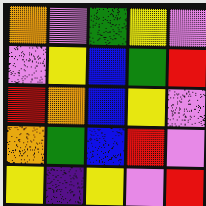[["orange", "violet", "green", "yellow", "violet"], ["violet", "yellow", "blue", "green", "red"], ["red", "orange", "blue", "yellow", "violet"], ["orange", "green", "blue", "red", "violet"], ["yellow", "indigo", "yellow", "violet", "red"]]